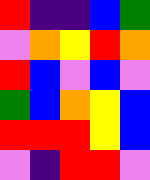[["red", "indigo", "indigo", "blue", "green"], ["violet", "orange", "yellow", "red", "orange"], ["red", "blue", "violet", "blue", "violet"], ["green", "blue", "orange", "yellow", "blue"], ["red", "red", "red", "yellow", "blue"], ["violet", "indigo", "red", "red", "violet"]]